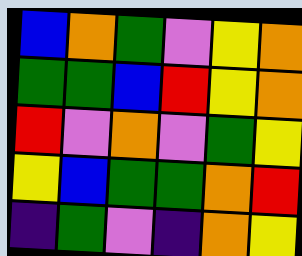[["blue", "orange", "green", "violet", "yellow", "orange"], ["green", "green", "blue", "red", "yellow", "orange"], ["red", "violet", "orange", "violet", "green", "yellow"], ["yellow", "blue", "green", "green", "orange", "red"], ["indigo", "green", "violet", "indigo", "orange", "yellow"]]